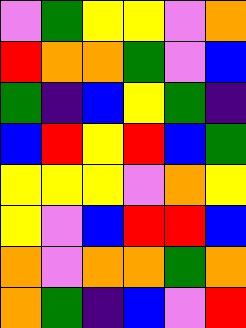[["violet", "green", "yellow", "yellow", "violet", "orange"], ["red", "orange", "orange", "green", "violet", "blue"], ["green", "indigo", "blue", "yellow", "green", "indigo"], ["blue", "red", "yellow", "red", "blue", "green"], ["yellow", "yellow", "yellow", "violet", "orange", "yellow"], ["yellow", "violet", "blue", "red", "red", "blue"], ["orange", "violet", "orange", "orange", "green", "orange"], ["orange", "green", "indigo", "blue", "violet", "red"]]